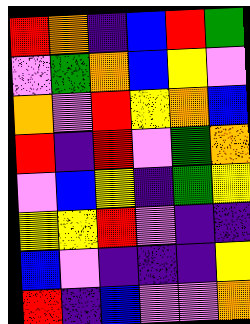[["red", "orange", "indigo", "blue", "red", "green"], ["violet", "green", "orange", "blue", "yellow", "violet"], ["orange", "violet", "red", "yellow", "orange", "blue"], ["red", "indigo", "red", "violet", "green", "orange"], ["violet", "blue", "yellow", "indigo", "green", "yellow"], ["yellow", "yellow", "red", "violet", "indigo", "indigo"], ["blue", "violet", "indigo", "indigo", "indigo", "yellow"], ["red", "indigo", "blue", "violet", "violet", "orange"]]